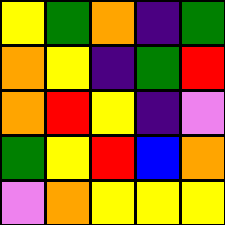[["yellow", "green", "orange", "indigo", "green"], ["orange", "yellow", "indigo", "green", "red"], ["orange", "red", "yellow", "indigo", "violet"], ["green", "yellow", "red", "blue", "orange"], ["violet", "orange", "yellow", "yellow", "yellow"]]